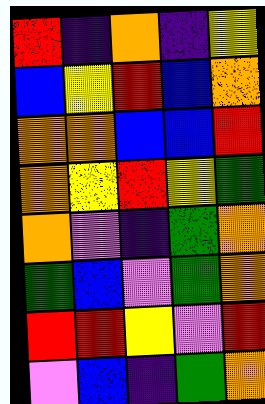[["red", "indigo", "orange", "indigo", "yellow"], ["blue", "yellow", "red", "blue", "orange"], ["orange", "orange", "blue", "blue", "red"], ["orange", "yellow", "red", "yellow", "green"], ["orange", "violet", "indigo", "green", "orange"], ["green", "blue", "violet", "green", "orange"], ["red", "red", "yellow", "violet", "red"], ["violet", "blue", "indigo", "green", "orange"]]